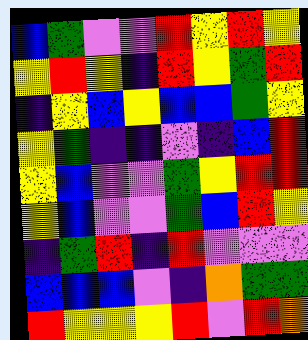[["blue", "green", "violet", "violet", "red", "yellow", "red", "yellow"], ["yellow", "red", "yellow", "indigo", "red", "yellow", "green", "red"], ["indigo", "yellow", "blue", "yellow", "blue", "blue", "green", "yellow"], ["yellow", "green", "indigo", "indigo", "violet", "indigo", "blue", "red"], ["yellow", "blue", "violet", "violet", "green", "yellow", "red", "red"], ["yellow", "blue", "violet", "violet", "green", "blue", "red", "yellow"], ["indigo", "green", "red", "indigo", "red", "violet", "violet", "violet"], ["blue", "blue", "blue", "violet", "indigo", "orange", "green", "green"], ["red", "yellow", "yellow", "yellow", "red", "violet", "red", "orange"]]